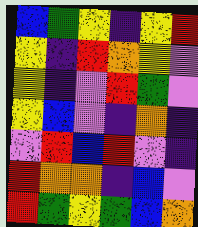[["blue", "green", "yellow", "indigo", "yellow", "red"], ["yellow", "indigo", "red", "orange", "yellow", "violet"], ["yellow", "indigo", "violet", "red", "green", "violet"], ["yellow", "blue", "violet", "indigo", "orange", "indigo"], ["violet", "red", "blue", "red", "violet", "indigo"], ["red", "orange", "orange", "indigo", "blue", "violet"], ["red", "green", "yellow", "green", "blue", "orange"]]